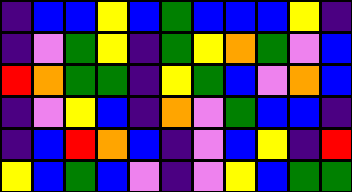[["indigo", "blue", "blue", "yellow", "blue", "green", "blue", "blue", "blue", "yellow", "indigo"], ["indigo", "violet", "green", "yellow", "indigo", "green", "yellow", "orange", "green", "violet", "blue"], ["red", "orange", "green", "green", "indigo", "yellow", "green", "blue", "violet", "orange", "blue"], ["indigo", "violet", "yellow", "blue", "indigo", "orange", "violet", "green", "blue", "blue", "indigo"], ["indigo", "blue", "red", "orange", "blue", "indigo", "violet", "blue", "yellow", "indigo", "red"], ["yellow", "blue", "green", "blue", "violet", "indigo", "violet", "yellow", "blue", "green", "green"]]